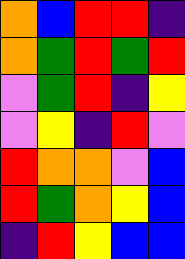[["orange", "blue", "red", "red", "indigo"], ["orange", "green", "red", "green", "red"], ["violet", "green", "red", "indigo", "yellow"], ["violet", "yellow", "indigo", "red", "violet"], ["red", "orange", "orange", "violet", "blue"], ["red", "green", "orange", "yellow", "blue"], ["indigo", "red", "yellow", "blue", "blue"]]